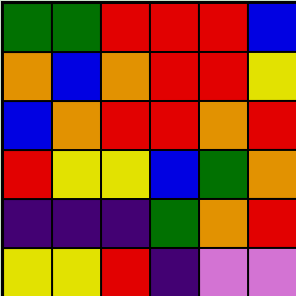[["green", "green", "red", "red", "red", "blue"], ["orange", "blue", "orange", "red", "red", "yellow"], ["blue", "orange", "red", "red", "orange", "red"], ["red", "yellow", "yellow", "blue", "green", "orange"], ["indigo", "indigo", "indigo", "green", "orange", "red"], ["yellow", "yellow", "red", "indigo", "violet", "violet"]]